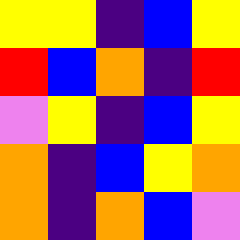[["yellow", "yellow", "indigo", "blue", "yellow"], ["red", "blue", "orange", "indigo", "red"], ["violet", "yellow", "indigo", "blue", "yellow"], ["orange", "indigo", "blue", "yellow", "orange"], ["orange", "indigo", "orange", "blue", "violet"]]